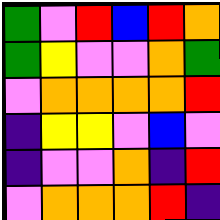[["green", "violet", "red", "blue", "red", "orange"], ["green", "yellow", "violet", "violet", "orange", "green"], ["violet", "orange", "orange", "orange", "orange", "red"], ["indigo", "yellow", "yellow", "violet", "blue", "violet"], ["indigo", "violet", "violet", "orange", "indigo", "red"], ["violet", "orange", "orange", "orange", "red", "indigo"]]